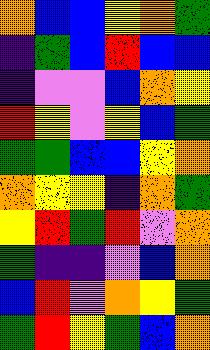[["orange", "blue", "blue", "yellow", "orange", "green"], ["indigo", "green", "blue", "red", "blue", "blue"], ["indigo", "violet", "violet", "blue", "orange", "yellow"], ["red", "yellow", "violet", "yellow", "blue", "green"], ["green", "green", "blue", "blue", "yellow", "orange"], ["orange", "yellow", "yellow", "indigo", "orange", "green"], ["yellow", "red", "green", "red", "violet", "orange"], ["green", "indigo", "indigo", "violet", "blue", "orange"], ["blue", "red", "violet", "orange", "yellow", "green"], ["green", "red", "yellow", "green", "blue", "orange"]]